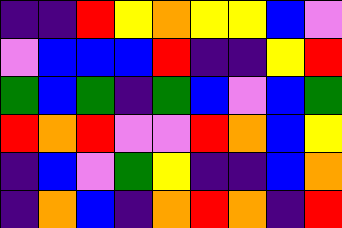[["indigo", "indigo", "red", "yellow", "orange", "yellow", "yellow", "blue", "violet"], ["violet", "blue", "blue", "blue", "red", "indigo", "indigo", "yellow", "red"], ["green", "blue", "green", "indigo", "green", "blue", "violet", "blue", "green"], ["red", "orange", "red", "violet", "violet", "red", "orange", "blue", "yellow"], ["indigo", "blue", "violet", "green", "yellow", "indigo", "indigo", "blue", "orange"], ["indigo", "orange", "blue", "indigo", "orange", "red", "orange", "indigo", "red"]]